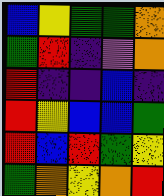[["blue", "yellow", "green", "green", "orange"], ["green", "red", "indigo", "violet", "orange"], ["red", "indigo", "indigo", "blue", "indigo"], ["red", "yellow", "blue", "blue", "green"], ["red", "blue", "red", "green", "yellow"], ["green", "orange", "yellow", "orange", "red"]]